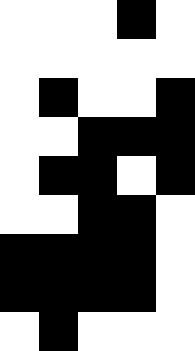[["white", "white", "white", "black", "white"], ["white", "white", "white", "white", "white"], ["white", "black", "white", "white", "black"], ["white", "white", "black", "black", "black"], ["white", "black", "black", "white", "black"], ["white", "white", "black", "black", "white"], ["black", "black", "black", "black", "white"], ["black", "black", "black", "black", "white"], ["white", "black", "white", "white", "white"]]